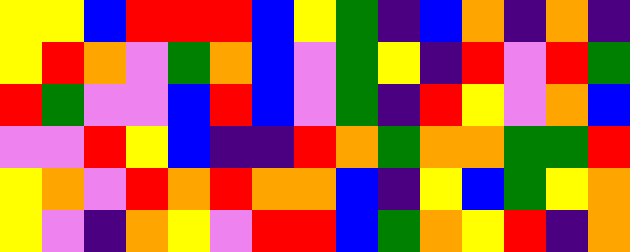[["yellow", "yellow", "blue", "red", "red", "red", "blue", "yellow", "green", "indigo", "blue", "orange", "indigo", "orange", "indigo"], ["yellow", "red", "orange", "violet", "green", "orange", "blue", "violet", "green", "yellow", "indigo", "red", "violet", "red", "green"], ["red", "green", "violet", "violet", "blue", "red", "blue", "violet", "green", "indigo", "red", "yellow", "violet", "orange", "blue"], ["violet", "violet", "red", "yellow", "blue", "indigo", "indigo", "red", "orange", "green", "orange", "orange", "green", "green", "red"], ["yellow", "orange", "violet", "red", "orange", "red", "orange", "orange", "blue", "indigo", "yellow", "blue", "green", "yellow", "orange"], ["yellow", "violet", "indigo", "orange", "yellow", "violet", "red", "red", "blue", "green", "orange", "yellow", "red", "indigo", "orange"]]